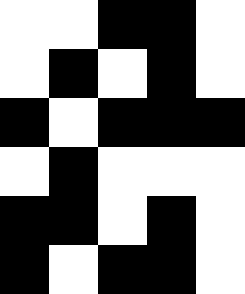[["white", "white", "black", "black", "white"], ["white", "black", "white", "black", "white"], ["black", "white", "black", "black", "black"], ["white", "black", "white", "white", "white"], ["black", "black", "white", "black", "white"], ["black", "white", "black", "black", "white"]]